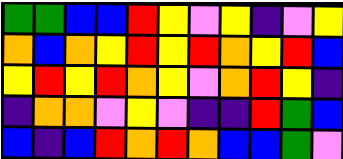[["green", "green", "blue", "blue", "red", "yellow", "violet", "yellow", "indigo", "violet", "yellow"], ["orange", "blue", "orange", "yellow", "red", "yellow", "red", "orange", "yellow", "red", "blue"], ["yellow", "red", "yellow", "red", "orange", "yellow", "violet", "orange", "red", "yellow", "indigo"], ["indigo", "orange", "orange", "violet", "yellow", "violet", "indigo", "indigo", "red", "green", "blue"], ["blue", "indigo", "blue", "red", "orange", "red", "orange", "blue", "blue", "green", "violet"]]